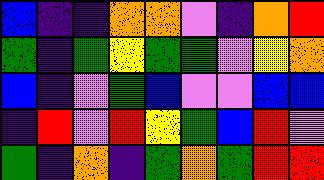[["blue", "indigo", "indigo", "orange", "orange", "violet", "indigo", "orange", "red"], ["green", "indigo", "green", "yellow", "green", "green", "violet", "yellow", "orange"], ["blue", "indigo", "violet", "green", "blue", "violet", "violet", "blue", "blue"], ["indigo", "red", "violet", "red", "yellow", "green", "blue", "red", "violet"], ["green", "indigo", "orange", "indigo", "green", "orange", "green", "red", "red"]]